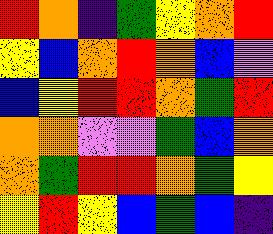[["red", "orange", "indigo", "green", "yellow", "orange", "red"], ["yellow", "blue", "orange", "red", "orange", "blue", "violet"], ["blue", "yellow", "red", "red", "orange", "green", "red"], ["orange", "orange", "violet", "violet", "green", "blue", "orange"], ["orange", "green", "red", "red", "orange", "green", "yellow"], ["yellow", "red", "yellow", "blue", "green", "blue", "indigo"]]